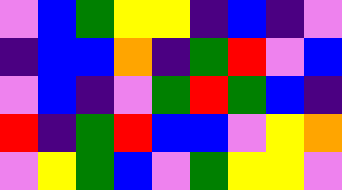[["violet", "blue", "green", "yellow", "yellow", "indigo", "blue", "indigo", "violet"], ["indigo", "blue", "blue", "orange", "indigo", "green", "red", "violet", "blue"], ["violet", "blue", "indigo", "violet", "green", "red", "green", "blue", "indigo"], ["red", "indigo", "green", "red", "blue", "blue", "violet", "yellow", "orange"], ["violet", "yellow", "green", "blue", "violet", "green", "yellow", "yellow", "violet"]]